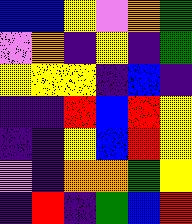[["blue", "blue", "yellow", "violet", "orange", "green"], ["violet", "orange", "indigo", "yellow", "indigo", "green"], ["yellow", "yellow", "yellow", "indigo", "blue", "indigo"], ["indigo", "indigo", "red", "blue", "red", "yellow"], ["indigo", "indigo", "yellow", "blue", "red", "yellow"], ["violet", "indigo", "orange", "orange", "green", "yellow"], ["indigo", "red", "indigo", "green", "blue", "red"]]